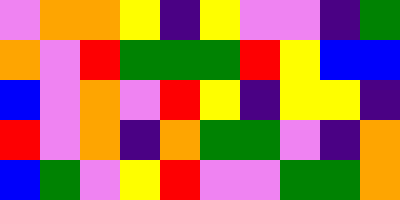[["violet", "orange", "orange", "yellow", "indigo", "yellow", "violet", "violet", "indigo", "green"], ["orange", "violet", "red", "green", "green", "green", "red", "yellow", "blue", "blue"], ["blue", "violet", "orange", "violet", "red", "yellow", "indigo", "yellow", "yellow", "indigo"], ["red", "violet", "orange", "indigo", "orange", "green", "green", "violet", "indigo", "orange"], ["blue", "green", "violet", "yellow", "red", "violet", "violet", "green", "green", "orange"]]